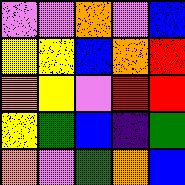[["violet", "violet", "orange", "violet", "blue"], ["yellow", "yellow", "blue", "orange", "red"], ["orange", "yellow", "violet", "red", "red"], ["yellow", "green", "blue", "indigo", "green"], ["orange", "violet", "green", "orange", "blue"]]